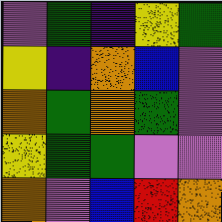[["violet", "green", "indigo", "yellow", "green"], ["yellow", "indigo", "orange", "blue", "violet"], ["orange", "green", "orange", "green", "violet"], ["yellow", "green", "green", "violet", "violet"], ["orange", "violet", "blue", "red", "orange"]]